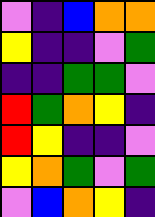[["violet", "indigo", "blue", "orange", "orange"], ["yellow", "indigo", "indigo", "violet", "green"], ["indigo", "indigo", "green", "green", "violet"], ["red", "green", "orange", "yellow", "indigo"], ["red", "yellow", "indigo", "indigo", "violet"], ["yellow", "orange", "green", "violet", "green"], ["violet", "blue", "orange", "yellow", "indigo"]]